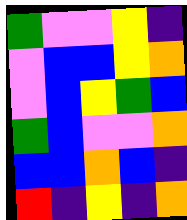[["green", "violet", "violet", "yellow", "indigo"], ["violet", "blue", "blue", "yellow", "orange"], ["violet", "blue", "yellow", "green", "blue"], ["green", "blue", "violet", "violet", "orange"], ["blue", "blue", "orange", "blue", "indigo"], ["red", "indigo", "yellow", "indigo", "orange"]]